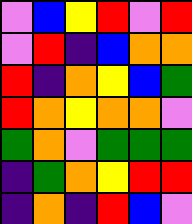[["violet", "blue", "yellow", "red", "violet", "red"], ["violet", "red", "indigo", "blue", "orange", "orange"], ["red", "indigo", "orange", "yellow", "blue", "green"], ["red", "orange", "yellow", "orange", "orange", "violet"], ["green", "orange", "violet", "green", "green", "green"], ["indigo", "green", "orange", "yellow", "red", "red"], ["indigo", "orange", "indigo", "red", "blue", "violet"]]